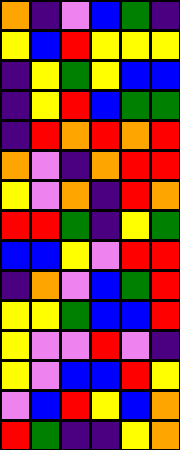[["orange", "indigo", "violet", "blue", "green", "indigo"], ["yellow", "blue", "red", "yellow", "yellow", "yellow"], ["indigo", "yellow", "green", "yellow", "blue", "blue"], ["indigo", "yellow", "red", "blue", "green", "green"], ["indigo", "red", "orange", "red", "orange", "red"], ["orange", "violet", "indigo", "orange", "red", "red"], ["yellow", "violet", "orange", "indigo", "red", "orange"], ["red", "red", "green", "indigo", "yellow", "green"], ["blue", "blue", "yellow", "violet", "red", "red"], ["indigo", "orange", "violet", "blue", "green", "red"], ["yellow", "yellow", "green", "blue", "blue", "red"], ["yellow", "violet", "violet", "red", "violet", "indigo"], ["yellow", "violet", "blue", "blue", "red", "yellow"], ["violet", "blue", "red", "yellow", "blue", "orange"], ["red", "green", "indigo", "indigo", "yellow", "orange"]]